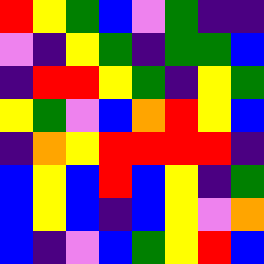[["red", "yellow", "green", "blue", "violet", "green", "indigo", "indigo"], ["violet", "indigo", "yellow", "green", "indigo", "green", "green", "blue"], ["indigo", "red", "red", "yellow", "green", "indigo", "yellow", "green"], ["yellow", "green", "violet", "blue", "orange", "red", "yellow", "blue"], ["indigo", "orange", "yellow", "red", "red", "red", "red", "indigo"], ["blue", "yellow", "blue", "red", "blue", "yellow", "indigo", "green"], ["blue", "yellow", "blue", "indigo", "blue", "yellow", "violet", "orange"], ["blue", "indigo", "violet", "blue", "green", "yellow", "red", "blue"]]